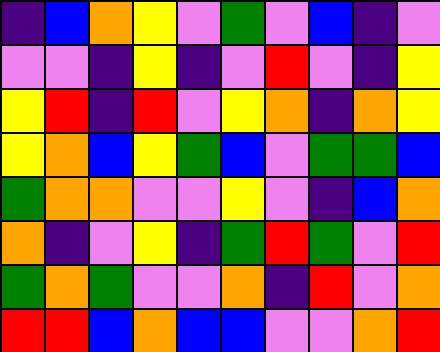[["indigo", "blue", "orange", "yellow", "violet", "green", "violet", "blue", "indigo", "violet"], ["violet", "violet", "indigo", "yellow", "indigo", "violet", "red", "violet", "indigo", "yellow"], ["yellow", "red", "indigo", "red", "violet", "yellow", "orange", "indigo", "orange", "yellow"], ["yellow", "orange", "blue", "yellow", "green", "blue", "violet", "green", "green", "blue"], ["green", "orange", "orange", "violet", "violet", "yellow", "violet", "indigo", "blue", "orange"], ["orange", "indigo", "violet", "yellow", "indigo", "green", "red", "green", "violet", "red"], ["green", "orange", "green", "violet", "violet", "orange", "indigo", "red", "violet", "orange"], ["red", "red", "blue", "orange", "blue", "blue", "violet", "violet", "orange", "red"]]